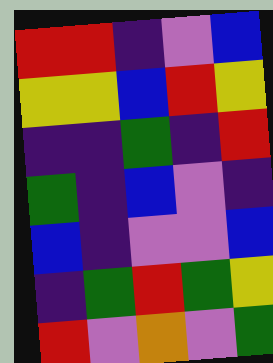[["red", "red", "indigo", "violet", "blue"], ["yellow", "yellow", "blue", "red", "yellow"], ["indigo", "indigo", "green", "indigo", "red"], ["green", "indigo", "blue", "violet", "indigo"], ["blue", "indigo", "violet", "violet", "blue"], ["indigo", "green", "red", "green", "yellow"], ["red", "violet", "orange", "violet", "green"]]